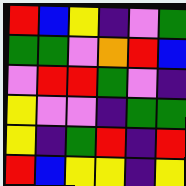[["red", "blue", "yellow", "indigo", "violet", "green"], ["green", "green", "violet", "orange", "red", "blue"], ["violet", "red", "red", "green", "violet", "indigo"], ["yellow", "violet", "violet", "indigo", "green", "green"], ["yellow", "indigo", "green", "red", "indigo", "red"], ["red", "blue", "yellow", "yellow", "indigo", "yellow"]]